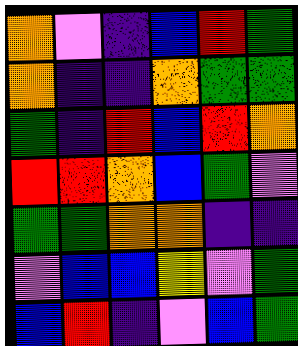[["orange", "violet", "indigo", "blue", "red", "green"], ["orange", "indigo", "indigo", "orange", "green", "green"], ["green", "indigo", "red", "blue", "red", "orange"], ["red", "red", "orange", "blue", "green", "violet"], ["green", "green", "orange", "orange", "indigo", "indigo"], ["violet", "blue", "blue", "yellow", "violet", "green"], ["blue", "red", "indigo", "violet", "blue", "green"]]